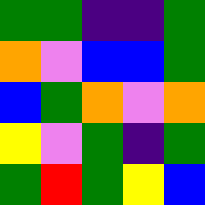[["green", "green", "indigo", "indigo", "green"], ["orange", "violet", "blue", "blue", "green"], ["blue", "green", "orange", "violet", "orange"], ["yellow", "violet", "green", "indigo", "green"], ["green", "red", "green", "yellow", "blue"]]